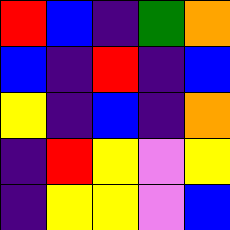[["red", "blue", "indigo", "green", "orange"], ["blue", "indigo", "red", "indigo", "blue"], ["yellow", "indigo", "blue", "indigo", "orange"], ["indigo", "red", "yellow", "violet", "yellow"], ["indigo", "yellow", "yellow", "violet", "blue"]]